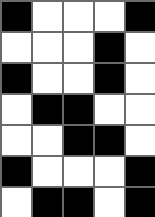[["black", "white", "white", "white", "black"], ["white", "white", "white", "black", "white"], ["black", "white", "white", "black", "white"], ["white", "black", "black", "white", "white"], ["white", "white", "black", "black", "white"], ["black", "white", "white", "white", "black"], ["white", "black", "black", "white", "black"]]